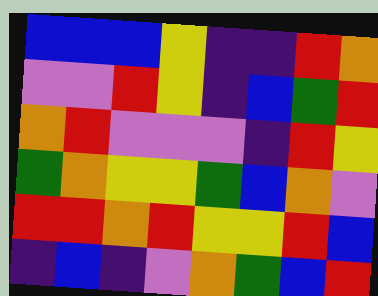[["blue", "blue", "blue", "yellow", "indigo", "indigo", "red", "orange"], ["violet", "violet", "red", "yellow", "indigo", "blue", "green", "red"], ["orange", "red", "violet", "violet", "violet", "indigo", "red", "yellow"], ["green", "orange", "yellow", "yellow", "green", "blue", "orange", "violet"], ["red", "red", "orange", "red", "yellow", "yellow", "red", "blue"], ["indigo", "blue", "indigo", "violet", "orange", "green", "blue", "red"]]